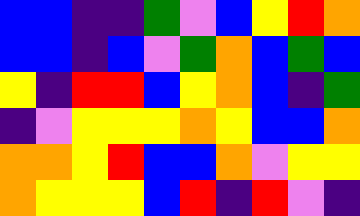[["blue", "blue", "indigo", "indigo", "green", "violet", "blue", "yellow", "red", "orange"], ["blue", "blue", "indigo", "blue", "violet", "green", "orange", "blue", "green", "blue"], ["yellow", "indigo", "red", "red", "blue", "yellow", "orange", "blue", "indigo", "green"], ["indigo", "violet", "yellow", "yellow", "yellow", "orange", "yellow", "blue", "blue", "orange"], ["orange", "orange", "yellow", "red", "blue", "blue", "orange", "violet", "yellow", "yellow"], ["orange", "yellow", "yellow", "yellow", "blue", "red", "indigo", "red", "violet", "indigo"]]